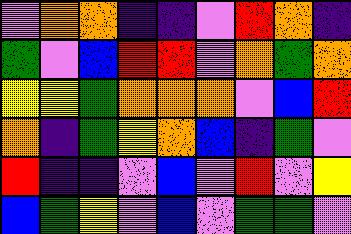[["violet", "orange", "orange", "indigo", "indigo", "violet", "red", "orange", "indigo"], ["green", "violet", "blue", "red", "red", "violet", "orange", "green", "orange"], ["yellow", "yellow", "green", "orange", "orange", "orange", "violet", "blue", "red"], ["orange", "indigo", "green", "yellow", "orange", "blue", "indigo", "green", "violet"], ["red", "indigo", "indigo", "violet", "blue", "violet", "red", "violet", "yellow"], ["blue", "green", "yellow", "violet", "blue", "violet", "green", "green", "violet"]]